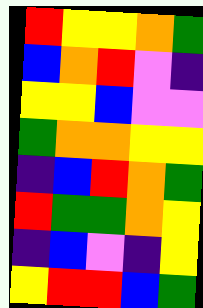[["red", "yellow", "yellow", "orange", "green"], ["blue", "orange", "red", "violet", "indigo"], ["yellow", "yellow", "blue", "violet", "violet"], ["green", "orange", "orange", "yellow", "yellow"], ["indigo", "blue", "red", "orange", "green"], ["red", "green", "green", "orange", "yellow"], ["indigo", "blue", "violet", "indigo", "yellow"], ["yellow", "red", "red", "blue", "green"]]